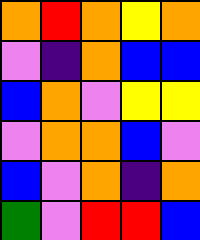[["orange", "red", "orange", "yellow", "orange"], ["violet", "indigo", "orange", "blue", "blue"], ["blue", "orange", "violet", "yellow", "yellow"], ["violet", "orange", "orange", "blue", "violet"], ["blue", "violet", "orange", "indigo", "orange"], ["green", "violet", "red", "red", "blue"]]